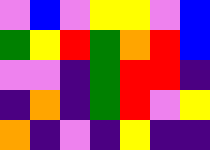[["violet", "blue", "violet", "yellow", "yellow", "violet", "blue"], ["green", "yellow", "red", "green", "orange", "red", "blue"], ["violet", "violet", "indigo", "green", "red", "red", "indigo"], ["indigo", "orange", "indigo", "green", "red", "violet", "yellow"], ["orange", "indigo", "violet", "indigo", "yellow", "indigo", "indigo"]]